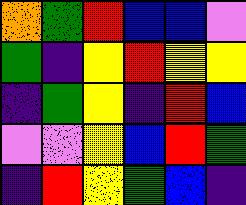[["orange", "green", "red", "blue", "blue", "violet"], ["green", "indigo", "yellow", "red", "yellow", "yellow"], ["indigo", "green", "yellow", "indigo", "red", "blue"], ["violet", "violet", "yellow", "blue", "red", "green"], ["indigo", "red", "yellow", "green", "blue", "indigo"]]